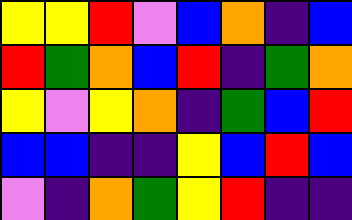[["yellow", "yellow", "red", "violet", "blue", "orange", "indigo", "blue"], ["red", "green", "orange", "blue", "red", "indigo", "green", "orange"], ["yellow", "violet", "yellow", "orange", "indigo", "green", "blue", "red"], ["blue", "blue", "indigo", "indigo", "yellow", "blue", "red", "blue"], ["violet", "indigo", "orange", "green", "yellow", "red", "indigo", "indigo"]]